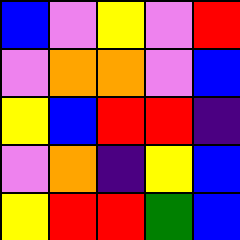[["blue", "violet", "yellow", "violet", "red"], ["violet", "orange", "orange", "violet", "blue"], ["yellow", "blue", "red", "red", "indigo"], ["violet", "orange", "indigo", "yellow", "blue"], ["yellow", "red", "red", "green", "blue"]]